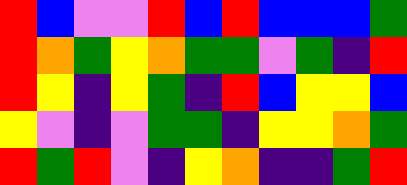[["red", "blue", "violet", "violet", "red", "blue", "red", "blue", "blue", "blue", "green"], ["red", "orange", "green", "yellow", "orange", "green", "green", "violet", "green", "indigo", "red"], ["red", "yellow", "indigo", "yellow", "green", "indigo", "red", "blue", "yellow", "yellow", "blue"], ["yellow", "violet", "indigo", "violet", "green", "green", "indigo", "yellow", "yellow", "orange", "green"], ["red", "green", "red", "violet", "indigo", "yellow", "orange", "indigo", "indigo", "green", "red"]]